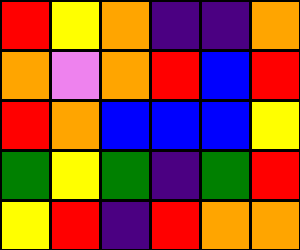[["red", "yellow", "orange", "indigo", "indigo", "orange"], ["orange", "violet", "orange", "red", "blue", "red"], ["red", "orange", "blue", "blue", "blue", "yellow"], ["green", "yellow", "green", "indigo", "green", "red"], ["yellow", "red", "indigo", "red", "orange", "orange"]]